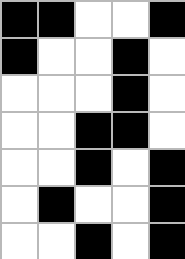[["black", "black", "white", "white", "black"], ["black", "white", "white", "black", "white"], ["white", "white", "white", "black", "white"], ["white", "white", "black", "black", "white"], ["white", "white", "black", "white", "black"], ["white", "black", "white", "white", "black"], ["white", "white", "black", "white", "black"]]